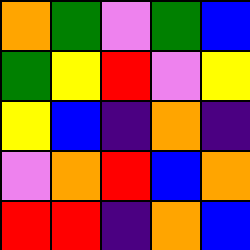[["orange", "green", "violet", "green", "blue"], ["green", "yellow", "red", "violet", "yellow"], ["yellow", "blue", "indigo", "orange", "indigo"], ["violet", "orange", "red", "blue", "orange"], ["red", "red", "indigo", "orange", "blue"]]